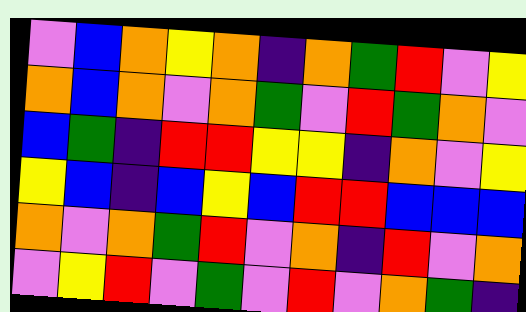[["violet", "blue", "orange", "yellow", "orange", "indigo", "orange", "green", "red", "violet", "yellow"], ["orange", "blue", "orange", "violet", "orange", "green", "violet", "red", "green", "orange", "violet"], ["blue", "green", "indigo", "red", "red", "yellow", "yellow", "indigo", "orange", "violet", "yellow"], ["yellow", "blue", "indigo", "blue", "yellow", "blue", "red", "red", "blue", "blue", "blue"], ["orange", "violet", "orange", "green", "red", "violet", "orange", "indigo", "red", "violet", "orange"], ["violet", "yellow", "red", "violet", "green", "violet", "red", "violet", "orange", "green", "indigo"]]